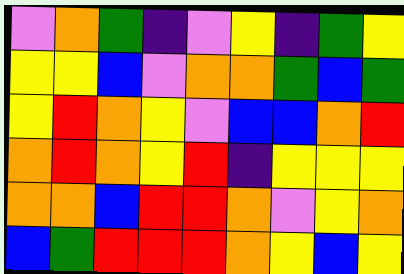[["violet", "orange", "green", "indigo", "violet", "yellow", "indigo", "green", "yellow"], ["yellow", "yellow", "blue", "violet", "orange", "orange", "green", "blue", "green"], ["yellow", "red", "orange", "yellow", "violet", "blue", "blue", "orange", "red"], ["orange", "red", "orange", "yellow", "red", "indigo", "yellow", "yellow", "yellow"], ["orange", "orange", "blue", "red", "red", "orange", "violet", "yellow", "orange"], ["blue", "green", "red", "red", "red", "orange", "yellow", "blue", "yellow"]]